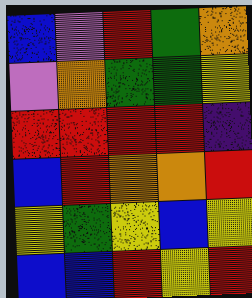[["blue", "violet", "red", "green", "orange"], ["violet", "orange", "green", "green", "yellow"], ["red", "red", "red", "red", "indigo"], ["blue", "red", "orange", "orange", "red"], ["yellow", "green", "yellow", "blue", "yellow"], ["blue", "blue", "red", "yellow", "red"]]